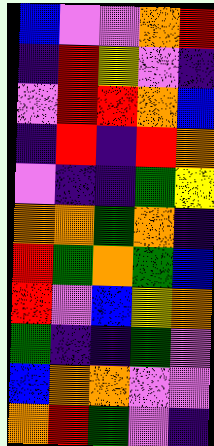[["blue", "violet", "violet", "orange", "red"], ["indigo", "red", "yellow", "violet", "indigo"], ["violet", "red", "red", "orange", "blue"], ["indigo", "red", "indigo", "red", "orange"], ["violet", "indigo", "indigo", "green", "yellow"], ["orange", "orange", "green", "orange", "indigo"], ["red", "green", "orange", "green", "blue"], ["red", "violet", "blue", "yellow", "orange"], ["green", "indigo", "indigo", "green", "violet"], ["blue", "orange", "orange", "violet", "violet"], ["orange", "red", "green", "violet", "indigo"]]